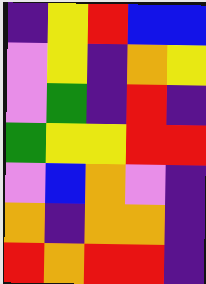[["indigo", "yellow", "red", "blue", "blue"], ["violet", "yellow", "indigo", "orange", "yellow"], ["violet", "green", "indigo", "red", "indigo"], ["green", "yellow", "yellow", "red", "red"], ["violet", "blue", "orange", "violet", "indigo"], ["orange", "indigo", "orange", "orange", "indigo"], ["red", "orange", "red", "red", "indigo"]]